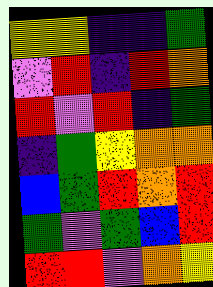[["yellow", "yellow", "indigo", "indigo", "green"], ["violet", "red", "indigo", "red", "orange"], ["red", "violet", "red", "indigo", "green"], ["indigo", "green", "yellow", "orange", "orange"], ["blue", "green", "red", "orange", "red"], ["green", "violet", "green", "blue", "red"], ["red", "red", "violet", "orange", "yellow"]]